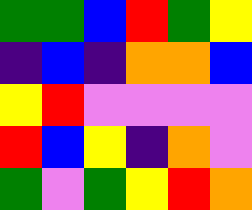[["green", "green", "blue", "red", "green", "yellow"], ["indigo", "blue", "indigo", "orange", "orange", "blue"], ["yellow", "red", "violet", "violet", "violet", "violet"], ["red", "blue", "yellow", "indigo", "orange", "violet"], ["green", "violet", "green", "yellow", "red", "orange"]]